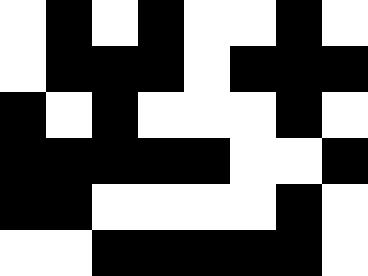[["white", "black", "white", "black", "white", "white", "black", "white"], ["white", "black", "black", "black", "white", "black", "black", "black"], ["black", "white", "black", "white", "white", "white", "black", "white"], ["black", "black", "black", "black", "black", "white", "white", "black"], ["black", "black", "white", "white", "white", "white", "black", "white"], ["white", "white", "black", "black", "black", "black", "black", "white"]]